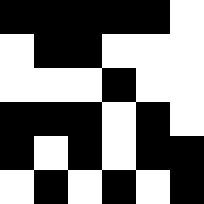[["black", "black", "black", "black", "black", "white"], ["white", "black", "black", "white", "white", "white"], ["white", "white", "white", "black", "white", "white"], ["black", "black", "black", "white", "black", "white"], ["black", "white", "black", "white", "black", "black"], ["white", "black", "white", "black", "white", "black"]]